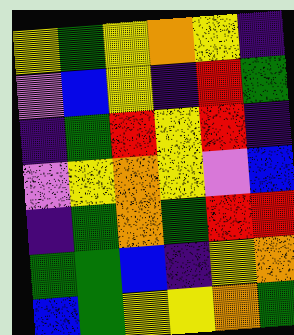[["yellow", "green", "yellow", "orange", "yellow", "indigo"], ["violet", "blue", "yellow", "indigo", "red", "green"], ["indigo", "green", "red", "yellow", "red", "indigo"], ["violet", "yellow", "orange", "yellow", "violet", "blue"], ["indigo", "green", "orange", "green", "red", "red"], ["green", "green", "blue", "indigo", "yellow", "orange"], ["blue", "green", "yellow", "yellow", "orange", "green"]]